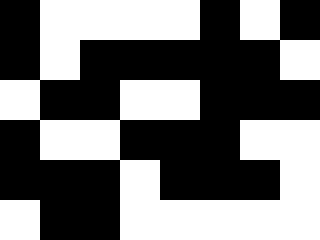[["black", "white", "white", "white", "white", "black", "white", "black"], ["black", "white", "black", "black", "black", "black", "black", "white"], ["white", "black", "black", "white", "white", "black", "black", "black"], ["black", "white", "white", "black", "black", "black", "white", "white"], ["black", "black", "black", "white", "black", "black", "black", "white"], ["white", "black", "black", "white", "white", "white", "white", "white"]]